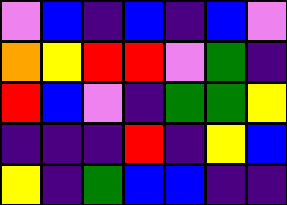[["violet", "blue", "indigo", "blue", "indigo", "blue", "violet"], ["orange", "yellow", "red", "red", "violet", "green", "indigo"], ["red", "blue", "violet", "indigo", "green", "green", "yellow"], ["indigo", "indigo", "indigo", "red", "indigo", "yellow", "blue"], ["yellow", "indigo", "green", "blue", "blue", "indigo", "indigo"]]